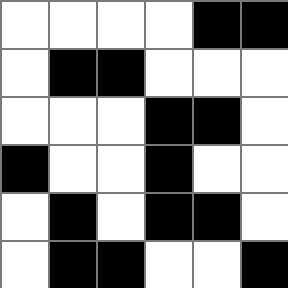[["white", "white", "white", "white", "black", "black"], ["white", "black", "black", "white", "white", "white"], ["white", "white", "white", "black", "black", "white"], ["black", "white", "white", "black", "white", "white"], ["white", "black", "white", "black", "black", "white"], ["white", "black", "black", "white", "white", "black"]]